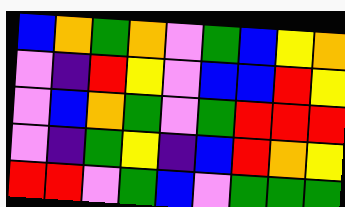[["blue", "orange", "green", "orange", "violet", "green", "blue", "yellow", "orange"], ["violet", "indigo", "red", "yellow", "violet", "blue", "blue", "red", "yellow"], ["violet", "blue", "orange", "green", "violet", "green", "red", "red", "red"], ["violet", "indigo", "green", "yellow", "indigo", "blue", "red", "orange", "yellow"], ["red", "red", "violet", "green", "blue", "violet", "green", "green", "green"]]